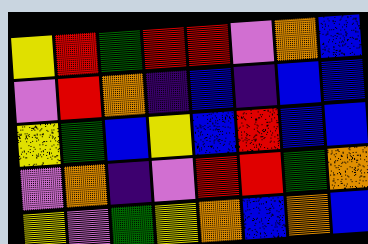[["yellow", "red", "green", "red", "red", "violet", "orange", "blue"], ["violet", "red", "orange", "indigo", "blue", "indigo", "blue", "blue"], ["yellow", "green", "blue", "yellow", "blue", "red", "blue", "blue"], ["violet", "orange", "indigo", "violet", "red", "red", "green", "orange"], ["yellow", "violet", "green", "yellow", "orange", "blue", "orange", "blue"]]